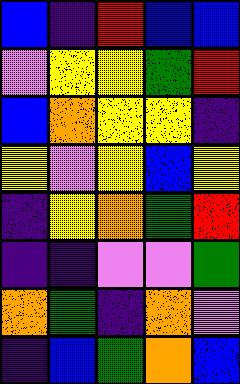[["blue", "indigo", "red", "blue", "blue"], ["violet", "yellow", "yellow", "green", "red"], ["blue", "orange", "yellow", "yellow", "indigo"], ["yellow", "violet", "yellow", "blue", "yellow"], ["indigo", "yellow", "orange", "green", "red"], ["indigo", "indigo", "violet", "violet", "green"], ["orange", "green", "indigo", "orange", "violet"], ["indigo", "blue", "green", "orange", "blue"]]